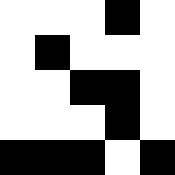[["white", "white", "white", "black", "white"], ["white", "black", "white", "white", "white"], ["white", "white", "black", "black", "white"], ["white", "white", "white", "black", "white"], ["black", "black", "black", "white", "black"]]